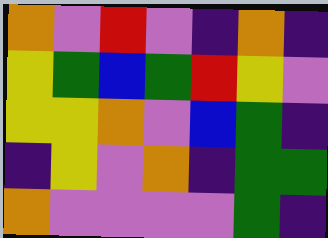[["orange", "violet", "red", "violet", "indigo", "orange", "indigo"], ["yellow", "green", "blue", "green", "red", "yellow", "violet"], ["yellow", "yellow", "orange", "violet", "blue", "green", "indigo"], ["indigo", "yellow", "violet", "orange", "indigo", "green", "green"], ["orange", "violet", "violet", "violet", "violet", "green", "indigo"]]